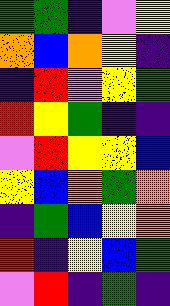[["green", "green", "indigo", "violet", "yellow"], ["orange", "blue", "orange", "yellow", "indigo"], ["indigo", "red", "violet", "yellow", "green"], ["red", "yellow", "green", "indigo", "indigo"], ["violet", "red", "yellow", "yellow", "blue"], ["yellow", "blue", "orange", "green", "orange"], ["indigo", "green", "blue", "yellow", "orange"], ["red", "indigo", "yellow", "blue", "green"], ["violet", "red", "indigo", "green", "indigo"]]